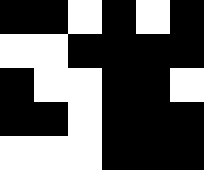[["black", "black", "white", "black", "white", "black"], ["white", "white", "black", "black", "black", "black"], ["black", "white", "white", "black", "black", "white"], ["black", "black", "white", "black", "black", "black"], ["white", "white", "white", "black", "black", "black"]]